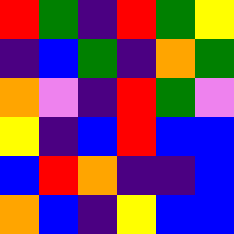[["red", "green", "indigo", "red", "green", "yellow"], ["indigo", "blue", "green", "indigo", "orange", "green"], ["orange", "violet", "indigo", "red", "green", "violet"], ["yellow", "indigo", "blue", "red", "blue", "blue"], ["blue", "red", "orange", "indigo", "indigo", "blue"], ["orange", "blue", "indigo", "yellow", "blue", "blue"]]